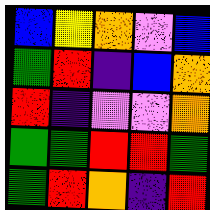[["blue", "yellow", "orange", "violet", "blue"], ["green", "red", "indigo", "blue", "orange"], ["red", "indigo", "violet", "violet", "orange"], ["green", "green", "red", "red", "green"], ["green", "red", "orange", "indigo", "red"]]